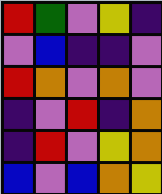[["red", "green", "violet", "yellow", "indigo"], ["violet", "blue", "indigo", "indigo", "violet"], ["red", "orange", "violet", "orange", "violet"], ["indigo", "violet", "red", "indigo", "orange"], ["indigo", "red", "violet", "yellow", "orange"], ["blue", "violet", "blue", "orange", "yellow"]]